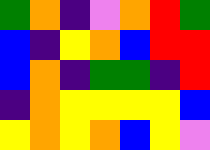[["green", "orange", "indigo", "violet", "orange", "red", "green"], ["blue", "indigo", "yellow", "orange", "blue", "red", "red"], ["blue", "orange", "indigo", "green", "green", "indigo", "red"], ["indigo", "orange", "yellow", "yellow", "yellow", "yellow", "blue"], ["yellow", "orange", "yellow", "orange", "blue", "yellow", "violet"]]